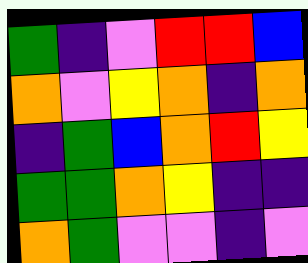[["green", "indigo", "violet", "red", "red", "blue"], ["orange", "violet", "yellow", "orange", "indigo", "orange"], ["indigo", "green", "blue", "orange", "red", "yellow"], ["green", "green", "orange", "yellow", "indigo", "indigo"], ["orange", "green", "violet", "violet", "indigo", "violet"]]